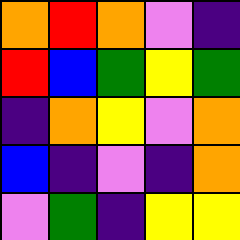[["orange", "red", "orange", "violet", "indigo"], ["red", "blue", "green", "yellow", "green"], ["indigo", "orange", "yellow", "violet", "orange"], ["blue", "indigo", "violet", "indigo", "orange"], ["violet", "green", "indigo", "yellow", "yellow"]]